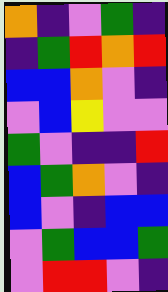[["orange", "indigo", "violet", "green", "indigo"], ["indigo", "green", "red", "orange", "red"], ["blue", "blue", "orange", "violet", "indigo"], ["violet", "blue", "yellow", "violet", "violet"], ["green", "violet", "indigo", "indigo", "red"], ["blue", "green", "orange", "violet", "indigo"], ["blue", "violet", "indigo", "blue", "blue"], ["violet", "green", "blue", "blue", "green"], ["violet", "red", "red", "violet", "indigo"]]